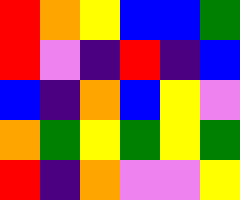[["red", "orange", "yellow", "blue", "blue", "green"], ["red", "violet", "indigo", "red", "indigo", "blue"], ["blue", "indigo", "orange", "blue", "yellow", "violet"], ["orange", "green", "yellow", "green", "yellow", "green"], ["red", "indigo", "orange", "violet", "violet", "yellow"]]